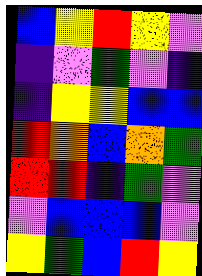[["blue", "yellow", "red", "yellow", "violet"], ["indigo", "violet", "green", "violet", "indigo"], ["indigo", "yellow", "yellow", "blue", "blue"], ["red", "orange", "blue", "orange", "green"], ["red", "red", "indigo", "green", "violet"], ["violet", "blue", "blue", "blue", "violet"], ["yellow", "green", "blue", "red", "yellow"]]